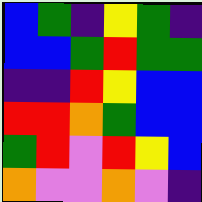[["blue", "green", "indigo", "yellow", "green", "indigo"], ["blue", "blue", "green", "red", "green", "green"], ["indigo", "indigo", "red", "yellow", "blue", "blue"], ["red", "red", "orange", "green", "blue", "blue"], ["green", "red", "violet", "red", "yellow", "blue"], ["orange", "violet", "violet", "orange", "violet", "indigo"]]